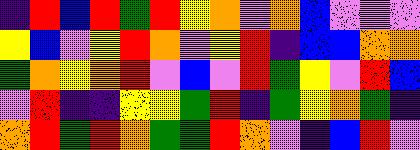[["indigo", "red", "blue", "red", "green", "red", "yellow", "orange", "violet", "orange", "blue", "violet", "violet", "violet"], ["yellow", "blue", "violet", "yellow", "red", "orange", "violet", "yellow", "red", "indigo", "blue", "blue", "orange", "orange"], ["green", "orange", "yellow", "orange", "red", "violet", "blue", "violet", "red", "green", "yellow", "violet", "red", "blue"], ["violet", "red", "indigo", "indigo", "yellow", "yellow", "green", "red", "indigo", "green", "yellow", "orange", "green", "indigo"], ["orange", "red", "green", "red", "orange", "green", "green", "red", "orange", "violet", "indigo", "blue", "red", "violet"]]